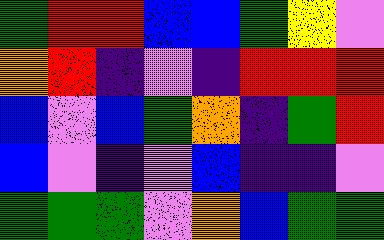[["green", "red", "red", "blue", "blue", "green", "yellow", "violet"], ["orange", "red", "indigo", "violet", "indigo", "red", "red", "red"], ["blue", "violet", "blue", "green", "orange", "indigo", "green", "red"], ["blue", "violet", "indigo", "violet", "blue", "indigo", "indigo", "violet"], ["green", "green", "green", "violet", "orange", "blue", "green", "green"]]